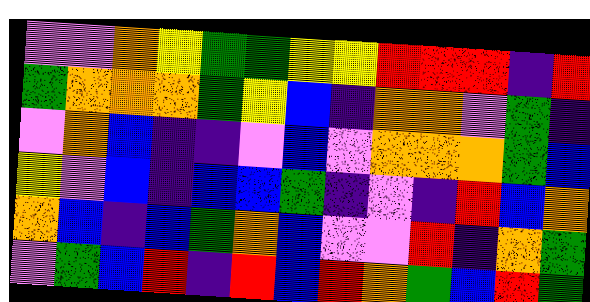[["violet", "violet", "orange", "yellow", "green", "green", "yellow", "yellow", "red", "red", "red", "indigo", "red"], ["green", "orange", "orange", "orange", "green", "yellow", "blue", "indigo", "orange", "orange", "violet", "green", "indigo"], ["violet", "orange", "blue", "indigo", "indigo", "violet", "blue", "violet", "orange", "orange", "orange", "green", "blue"], ["yellow", "violet", "blue", "indigo", "blue", "blue", "green", "indigo", "violet", "indigo", "red", "blue", "orange"], ["orange", "blue", "indigo", "blue", "green", "orange", "blue", "violet", "violet", "red", "indigo", "orange", "green"], ["violet", "green", "blue", "red", "indigo", "red", "blue", "red", "orange", "green", "blue", "red", "green"]]